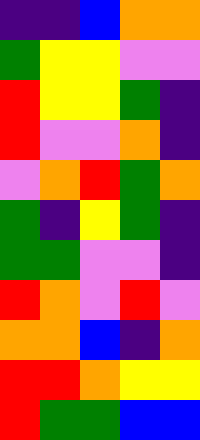[["indigo", "indigo", "blue", "orange", "orange"], ["green", "yellow", "yellow", "violet", "violet"], ["red", "yellow", "yellow", "green", "indigo"], ["red", "violet", "violet", "orange", "indigo"], ["violet", "orange", "red", "green", "orange"], ["green", "indigo", "yellow", "green", "indigo"], ["green", "green", "violet", "violet", "indigo"], ["red", "orange", "violet", "red", "violet"], ["orange", "orange", "blue", "indigo", "orange"], ["red", "red", "orange", "yellow", "yellow"], ["red", "green", "green", "blue", "blue"]]